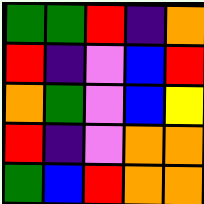[["green", "green", "red", "indigo", "orange"], ["red", "indigo", "violet", "blue", "red"], ["orange", "green", "violet", "blue", "yellow"], ["red", "indigo", "violet", "orange", "orange"], ["green", "blue", "red", "orange", "orange"]]